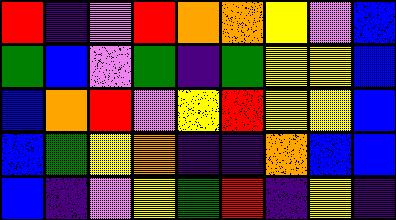[["red", "indigo", "violet", "red", "orange", "orange", "yellow", "violet", "blue"], ["green", "blue", "violet", "green", "indigo", "green", "yellow", "yellow", "blue"], ["blue", "orange", "red", "violet", "yellow", "red", "yellow", "yellow", "blue"], ["blue", "green", "yellow", "orange", "indigo", "indigo", "orange", "blue", "blue"], ["blue", "indigo", "violet", "yellow", "green", "red", "indigo", "yellow", "indigo"]]